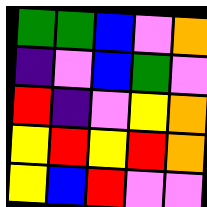[["green", "green", "blue", "violet", "orange"], ["indigo", "violet", "blue", "green", "violet"], ["red", "indigo", "violet", "yellow", "orange"], ["yellow", "red", "yellow", "red", "orange"], ["yellow", "blue", "red", "violet", "violet"]]